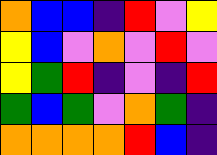[["orange", "blue", "blue", "indigo", "red", "violet", "yellow"], ["yellow", "blue", "violet", "orange", "violet", "red", "violet"], ["yellow", "green", "red", "indigo", "violet", "indigo", "red"], ["green", "blue", "green", "violet", "orange", "green", "indigo"], ["orange", "orange", "orange", "orange", "red", "blue", "indigo"]]